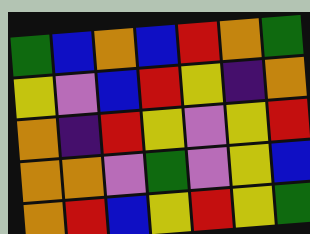[["green", "blue", "orange", "blue", "red", "orange", "green"], ["yellow", "violet", "blue", "red", "yellow", "indigo", "orange"], ["orange", "indigo", "red", "yellow", "violet", "yellow", "red"], ["orange", "orange", "violet", "green", "violet", "yellow", "blue"], ["orange", "red", "blue", "yellow", "red", "yellow", "green"]]